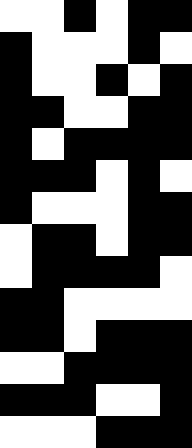[["white", "white", "black", "white", "black", "black"], ["black", "white", "white", "white", "black", "white"], ["black", "white", "white", "black", "white", "black"], ["black", "black", "white", "white", "black", "black"], ["black", "white", "black", "black", "black", "black"], ["black", "black", "black", "white", "black", "white"], ["black", "white", "white", "white", "black", "black"], ["white", "black", "black", "white", "black", "black"], ["white", "black", "black", "black", "black", "white"], ["black", "black", "white", "white", "white", "white"], ["black", "black", "white", "black", "black", "black"], ["white", "white", "black", "black", "black", "black"], ["black", "black", "black", "white", "white", "black"], ["white", "white", "white", "black", "black", "black"]]